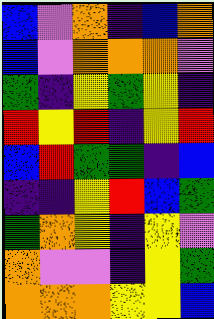[["blue", "violet", "orange", "indigo", "blue", "orange"], ["blue", "violet", "orange", "orange", "orange", "violet"], ["green", "indigo", "yellow", "green", "yellow", "indigo"], ["red", "yellow", "red", "indigo", "yellow", "red"], ["blue", "red", "green", "green", "indigo", "blue"], ["indigo", "indigo", "yellow", "red", "blue", "green"], ["green", "orange", "yellow", "indigo", "yellow", "violet"], ["orange", "violet", "violet", "indigo", "yellow", "green"], ["orange", "orange", "orange", "yellow", "yellow", "blue"]]